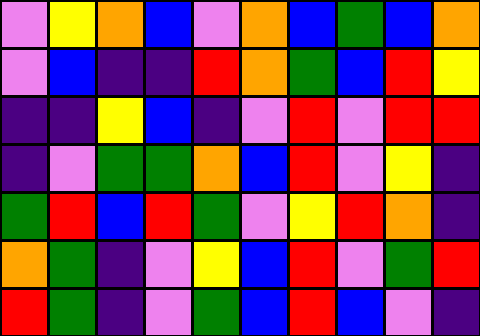[["violet", "yellow", "orange", "blue", "violet", "orange", "blue", "green", "blue", "orange"], ["violet", "blue", "indigo", "indigo", "red", "orange", "green", "blue", "red", "yellow"], ["indigo", "indigo", "yellow", "blue", "indigo", "violet", "red", "violet", "red", "red"], ["indigo", "violet", "green", "green", "orange", "blue", "red", "violet", "yellow", "indigo"], ["green", "red", "blue", "red", "green", "violet", "yellow", "red", "orange", "indigo"], ["orange", "green", "indigo", "violet", "yellow", "blue", "red", "violet", "green", "red"], ["red", "green", "indigo", "violet", "green", "blue", "red", "blue", "violet", "indigo"]]